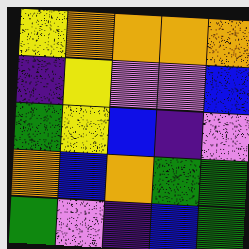[["yellow", "orange", "orange", "orange", "orange"], ["indigo", "yellow", "violet", "violet", "blue"], ["green", "yellow", "blue", "indigo", "violet"], ["orange", "blue", "orange", "green", "green"], ["green", "violet", "indigo", "blue", "green"]]